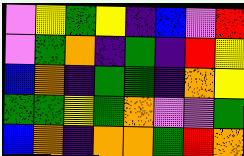[["violet", "yellow", "green", "yellow", "indigo", "blue", "violet", "red"], ["violet", "green", "orange", "indigo", "green", "indigo", "red", "yellow"], ["blue", "orange", "indigo", "green", "green", "indigo", "orange", "yellow"], ["green", "green", "yellow", "green", "orange", "violet", "violet", "green"], ["blue", "orange", "indigo", "orange", "orange", "green", "red", "orange"]]